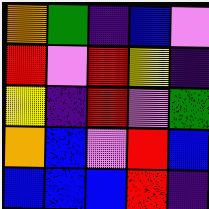[["orange", "green", "indigo", "blue", "violet"], ["red", "violet", "red", "yellow", "indigo"], ["yellow", "indigo", "red", "violet", "green"], ["orange", "blue", "violet", "red", "blue"], ["blue", "blue", "blue", "red", "indigo"]]